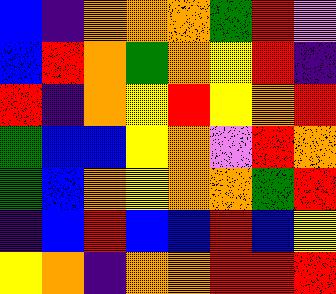[["blue", "indigo", "orange", "orange", "orange", "green", "red", "violet"], ["blue", "red", "orange", "green", "orange", "yellow", "red", "indigo"], ["red", "indigo", "orange", "yellow", "red", "yellow", "orange", "red"], ["green", "blue", "blue", "yellow", "orange", "violet", "red", "orange"], ["green", "blue", "orange", "yellow", "orange", "orange", "green", "red"], ["indigo", "blue", "red", "blue", "blue", "red", "blue", "yellow"], ["yellow", "orange", "indigo", "orange", "orange", "red", "red", "red"]]